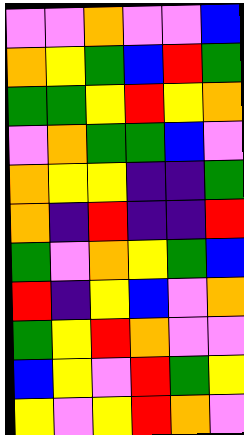[["violet", "violet", "orange", "violet", "violet", "blue"], ["orange", "yellow", "green", "blue", "red", "green"], ["green", "green", "yellow", "red", "yellow", "orange"], ["violet", "orange", "green", "green", "blue", "violet"], ["orange", "yellow", "yellow", "indigo", "indigo", "green"], ["orange", "indigo", "red", "indigo", "indigo", "red"], ["green", "violet", "orange", "yellow", "green", "blue"], ["red", "indigo", "yellow", "blue", "violet", "orange"], ["green", "yellow", "red", "orange", "violet", "violet"], ["blue", "yellow", "violet", "red", "green", "yellow"], ["yellow", "violet", "yellow", "red", "orange", "violet"]]